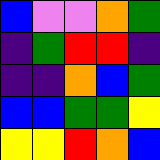[["blue", "violet", "violet", "orange", "green"], ["indigo", "green", "red", "red", "indigo"], ["indigo", "indigo", "orange", "blue", "green"], ["blue", "blue", "green", "green", "yellow"], ["yellow", "yellow", "red", "orange", "blue"]]